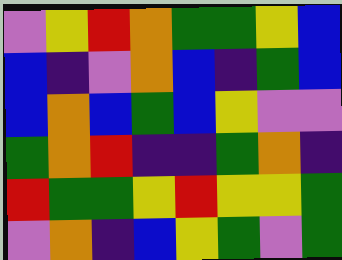[["violet", "yellow", "red", "orange", "green", "green", "yellow", "blue"], ["blue", "indigo", "violet", "orange", "blue", "indigo", "green", "blue"], ["blue", "orange", "blue", "green", "blue", "yellow", "violet", "violet"], ["green", "orange", "red", "indigo", "indigo", "green", "orange", "indigo"], ["red", "green", "green", "yellow", "red", "yellow", "yellow", "green"], ["violet", "orange", "indigo", "blue", "yellow", "green", "violet", "green"]]